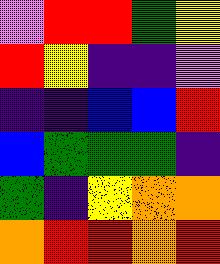[["violet", "red", "red", "green", "yellow"], ["red", "yellow", "indigo", "indigo", "violet"], ["indigo", "indigo", "blue", "blue", "red"], ["blue", "green", "green", "green", "indigo"], ["green", "indigo", "yellow", "orange", "orange"], ["orange", "red", "red", "orange", "red"]]